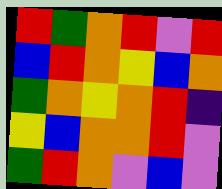[["red", "green", "orange", "red", "violet", "red"], ["blue", "red", "orange", "yellow", "blue", "orange"], ["green", "orange", "yellow", "orange", "red", "indigo"], ["yellow", "blue", "orange", "orange", "red", "violet"], ["green", "red", "orange", "violet", "blue", "violet"]]